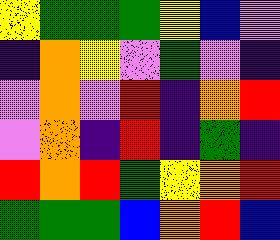[["yellow", "green", "green", "green", "yellow", "blue", "violet"], ["indigo", "orange", "yellow", "violet", "green", "violet", "indigo"], ["violet", "orange", "violet", "red", "indigo", "orange", "red"], ["violet", "orange", "indigo", "red", "indigo", "green", "indigo"], ["red", "orange", "red", "green", "yellow", "orange", "red"], ["green", "green", "green", "blue", "orange", "red", "blue"]]